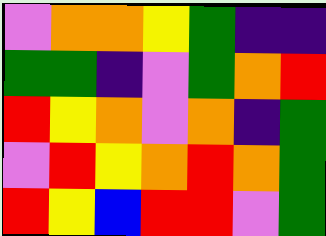[["violet", "orange", "orange", "yellow", "green", "indigo", "indigo"], ["green", "green", "indigo", "violet", "green", "orange", "red"], ["red", "yellow", "orange", "violet", "orange", "indigo", "green"], ["violet", "red", "yellow", "orange", "red", "orange", "green"], ["red", "yellow", "blue", "red", "red", "violet", "green"]]